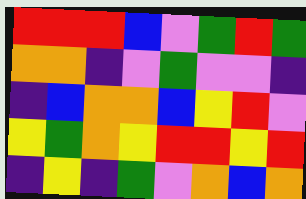[["red", "red", "red", "blue", "violet", "green", "red", "green"], ["orange", "orange", "indigo", "violet", "green", "violet", "violet", "indigo"], ["indigo", "blue", "orange", "orange", "blue", "yellow", "red", "violet"], ["yellow", "green", "orange", "yellow", "red", "red", "yellow", "red"], ["indigo", "yellow", "indigo", "green", "violet", "orange", "blue", "orange"]]